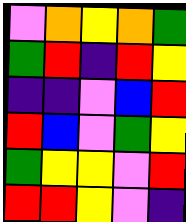[["violet", "orange", "yellow", "orange", "green"], ["green", "red", "indigo", "red", "yellow"], ["indigo", "indigo", "violet", "blue", "red"], ["red", "blue", "violet", "green", "yellow"], ["green", "yellow", "yellow", "violet", "red"], ["red", "red", "yellow", "violet", "indigo"]]